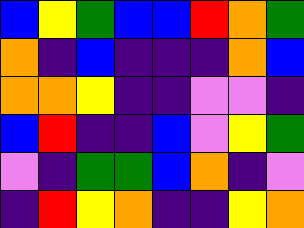[["blue", "yellow", "green", "blue", "blue", "red", "orange", "green"], ["orange", "indigo", "blue", "indigo", "indigo", "indigo", "orange", "blue"], ["orange", "orange", "yellow", "indigo", "indigo", "violet", "violet", "indigo"], ["blue", "red", "indigo", "indigo", "blue", "violet", "yellow", "green"], ["violet", "indigo", "green", "green", "blue", "orange", "indigo", "violet"], ["indigo", "red", "yellow", "orange", "indigo", "indigo", "yellow", "orange"]]